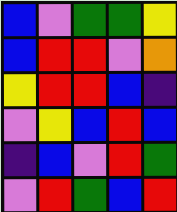[["blue", "violet", "green", "green", "yellow"], ["blue", "red", "red", "violet", "orange"], ["yellow", "red", "red", "blue", "indigo"], ["violet", "yellow", "blue", "red", "blue"], ["indigo", "blue", "violet", "red", "green"], ["violet", "red", "green", "blue", "red"]]